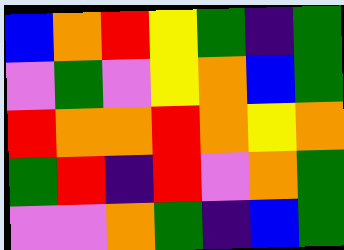[["blue", "orange", "red", "yellow", "green", "indigo", "green"], ["violet", "green", "violet", "yellow", "orange", "blue", "green"], ["red", "orange", "orange", "red", "orange", "yellow", "orange"], ["green", "red", "indigo", "red", "violet", "orange", "green"], ["violet", "violet", "orange", "green", "indigo", "blue", "green"]]